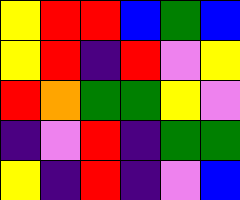[["yellow", "red", "red", "blue", "green", "blue"], ["yellow", "red", "indigo", "red", "violet", "yellow"], ["red", "orange", "green", "green", "yellow", "violet"], ["indigo", "violet", "red", "indigo", "green", "green"], ["yellow", "indigo", "red", "indigo", "violet", "blue"]]